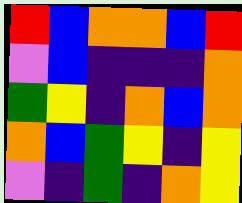[["red", "blue", "orange", "orange", "blue", "red"], ["violet", "blue", "indigo", "indigo", "indigo", "orange"], ["green", "yellow", "indigo", "orange", "blue", "orange"], ["orange", "blue", "green", "yellow", "indigo", "yellow"], ["violet", "indigo", "green", "indigo", "orange", "yellow"]]